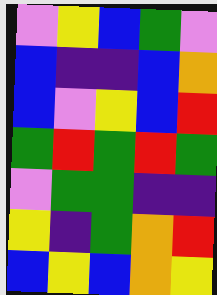[["violet", "yellow", "blue", "green", "violet"], ["blue", "indigo", "indigo", "blue", "orange"], ["blue", "violet", "yellow", "blue", "red"], ["green", "red", "green", "red", "green"], ["violet", "green", "green", "indigo", "indigo"], ["yellow", "indigo", "green", "orange", "red"], ["blue", "yellow", "blue", "orange", "yellow"]]